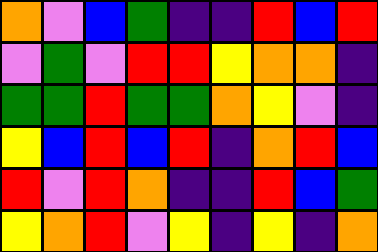[["orange", "violet", "blue", "green", "indigo", "indigo", "red", "blue", "red"], ["violet", "green", "violet", "red", "red", "yellow", "orange", "orange", "indigo"], ["green", "green", "red", "green", "green", "orange", "yellow", "violet", "indigo"], ["yellow", "blue", "red", "blue", "red", "indigo", "orange", "red", "blue"], ["red", "violet", "red", "orange", "indigo", "indigo", "red", "blue", "green"], ["yellow", "orange", "red", "violet", "yellow", "indigo", "yellow", "indigo", "orange"]]